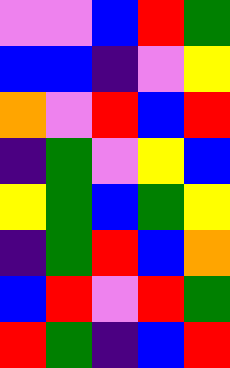[["violet", "violet", "blue", "red", "green"], ["blue", "blue", "indigo", "violet", "yellow"], ["orange", "violet", "red", "blue", "red"], ["indigo", "green", "violet", "yellow", "blue"], ["yellow", "green", "blue", "green", "yellow"], ["indigo", "green", "red", "blue", "orange"], ["blue", "red", "violet", "red", "green"], ["red", "green", "indigo", "blue", "red"]]